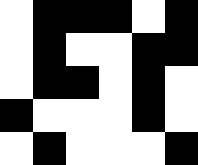[["white", "black", "black", "black", "white", "black"], ["white", "black", "white", "white", "black", "black"], ["white", "black", "black", "white", "black", "white"], ["black", "white", "white", "white", "black", "white"], ["white", "black", "white", "white", "white", "black"]]